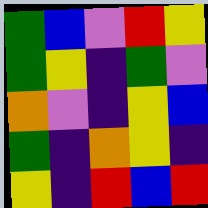[["green", "blue", "violet", "red", "yellow"], ["green", "yellow", "indigo", "green", "violet"], ["orange", "violet", "indigo", "yellow", "blue"], ["green", "indigo", "orange", "yellow", "indigo"], ["yellow", "indigo", "red", "blue", "red"]]